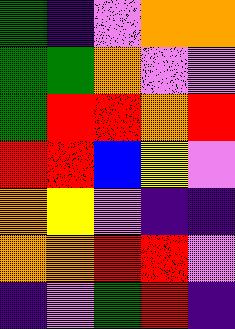[["green", "indigo", "violet", "orange", "orange"], ["green", "green", "orange", "violet", "violet"], ["green", "red", "red", "orange", "red"], ["red", "red", "blue", "yellow", "violet"], ["orange", "yellow", "violet", "indigo", "indigo"], ["orange", "orange", "red", "red", "violet"], ["indigo", "violet", "green", "red", "indigo"]]